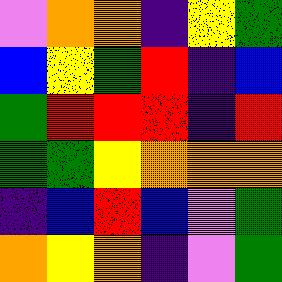[["violet", "orange", "orange", "indigo", "yellow", "green"], ["blue", "yellow", "green", "red", "indigo", "blue"], ["green", "red", "red", "red", "indigo", "red"], ["green", "green", "yellow", "orange", "orange", "orange"], ["indigo", "blue", "red", "blue", "violet", "green"], ["orange", "yellow", "orange", "indigo", "violet", "green"]]